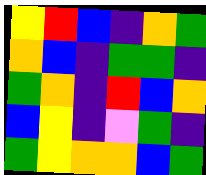[["yellow", "red", "blue", "indigo", "orange", "green"], ["orange", "blue", "indigo", "green", "green", "indigo"], ["green", "orange", "indigo", "red", "blue", "orange"], ["blue", "yellow", "indigo", "violet", "green", "indigo"], ["green", "yellow", "orange", "orange", "blue", "green"]]